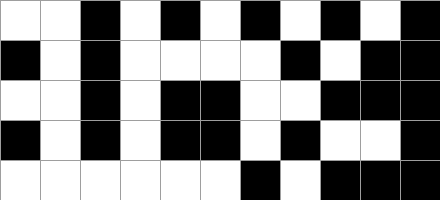[["white", "white", "black", "white", "black", "white", "black", "white", "black", "white", "black"], ["black", "white", "black", "white", "white", "white", "white", "black", "white", "black", "black"], ["white", "white", "black", "white", "black", "black", "white", "white", "black", "black", "black"], ["black", "white", "black", "white", "black", "black", "white", "black", "white", "white", "black"], ["white", "white", "white", "white", "white", "white", "black", "white", "black", "black", "black"]]